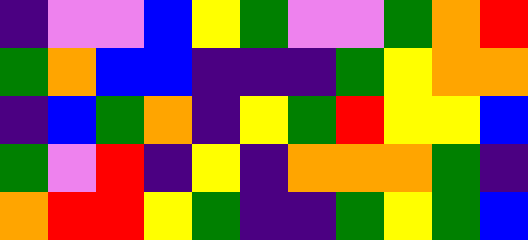[["indigo", "violet", "violet", "blue", "yellow", "green", "violet", "violet", "green", "orange", "red"], ["green", "orange", "blue", "blue", "indigo", "indigo", "indigo", "green", "yellow", "orange", "orange"], ["indigo", "blue", "green", "orange", "indigo", "yellow", "green", "red", "yellow", "yellow", "blue"], ["green", "violet", "red", "indigo", "yellow", "indigo", "orange", "orange", "orange", "green", "indigo"], ["orange", "red", "red", "yellow", "green", "indigo", "indigo", "green", "yellow", "green", "blue"]]